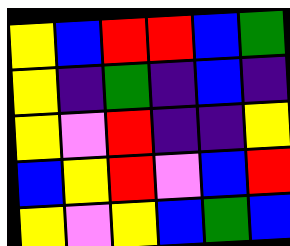[["yellow", "blue", "red", "red", "blue", "green"], ["yellow", "indigo", "green", "indigo", "blue", "indigo"], ["yellow", "violet", "red", "indigo", "indigo", "yellow"], ["blue", "yellow", "red", "violet", "blue", "red"], ["yellow", "violet", "yellow", "blue", "green", "blue"]]